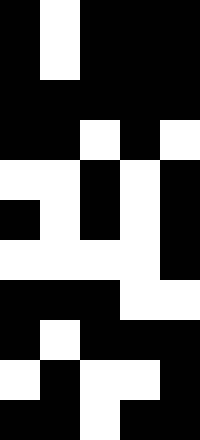[["black", "white", "black", "black", "black"], ["black", "white", "black", "black", "black"], ["black", "black", "black", "black", "black"], ["black", "black", "white", "black", "white"], ["white", "white", "black", "white", "black"], ["black", "white", "black", "white", "black"], ["white", "white", "white", "white", "black"], ["black", "black", "black", "white", "white"], ["black", "white", "black", "black", "black"], ["white", "black", "white", "white", "black"], ["black", "black", "white", "black", "black"]]